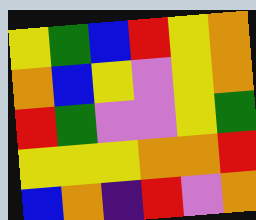[["yellow", "green", "blue", "red", "yellow", "orange"], ["orange", "blue", "yellow", "violet", "yellow", "orange"], ["red", "green", "violet", "violet", "yellow", "green"], ["yellow", "yellow", "yellow", "orange", "orange", "red"], ["blue", "orange", "indigo", "red", "violet", "orange"]]